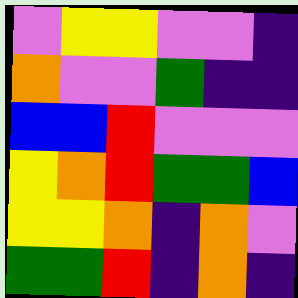[["violet", "yellow", "yellow", "violet", "violet", "indigo"], ["orange", "violet", "violet", "green", "indigo", "indigo"], ["blue", "blue", "red", "violet", "violet", "violet"], ["yellow", "orange", "red", "green", "green", "blue"], ["yellow", "yellow", "orange", "indigo", "orange", "violet"], ["green", "green", "red", "indigo", "orange", "indigo"]]